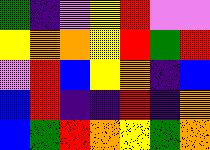[["green", "indigo", "violet", "yellow", "red", "violet", "violet"], ["yellow", "orange", "orange", "yellow", "red", "green", "red"], ["violet", "red", "blue", "yellow", "orange", "indigo", "blue"], ["blue", "red", "indigo", "indigo", "red", "indigo", "orange"], ["blue", "green", "red", "orange", "yellow", "green", "orange"]]